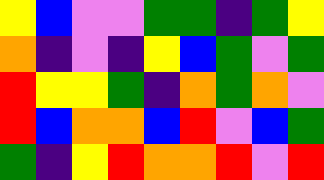[["yellow", "blue", "violet", "violet", "green", "green", "indigo", "green", "yellow"], ["orange", "indigo", "violet", "indigo", "yellow", "blue", "green", "violet", "green"], ["red", "yellow", "yellow", "green", "indigo", "orange", "green", "orange", "violet"], ["red", "blue", "orange", "orange", "blue", "red", "violet", "blue", "green"], ["green", "indigo", "yellow", "red", "orange", "orange", "red", "violet", "red"]]